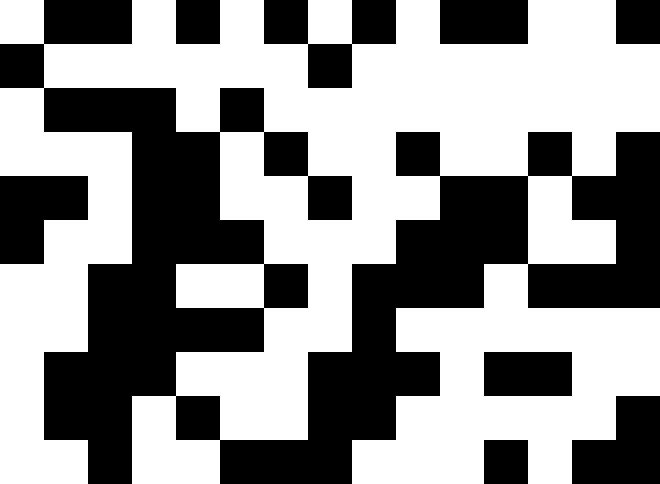[["white", "black", "black", "white", "black", "white", "black", "white", "black", "white", "black", "black", "white", "white", "black"], ["black", "white", "white", "white", "white", "white", "white", "black", "white", "white", "white", "white", "white", "white", "white"], ["white", "black", "black", "black", "white", "black", "white", "white", "white", "white", "white", "white", "white", "white", "white"], ["white", "white", "white", "black", "black", "white", "black", "white", "white", "black", "white", "white", "black", "white", "black"], ["black", "black", "white", "black", "black", "white", "white", "black", "white", "white", "black", "black", "white", "black", "black"], ["black", "white", "white", "black", "black", "black", "white", "white", "white", "black", "black", "black", "white", "white", "black"], ["white", "white", "black", "black", "white", "white", "black", "white", "black", "black", "black", "white", "black", "black", "black"], ["white", "white", "black", "black", "black", "black", "white", "white", "black", "white", "white", "white", "white", "white", "white"], ["white", "black", "black", "black", "white", "white", "white", "black", "black", "black", "white", "black", "black", "white", "white"], ["white", "black", "black", "white", "black", "white", "white", "black", "black", "white", "white", "white", "white", "white", "black"], ["white", "white", "black", "white", "white", "black", "black", "black", "white", "white", "white", "black", "white", "black", "black"]]